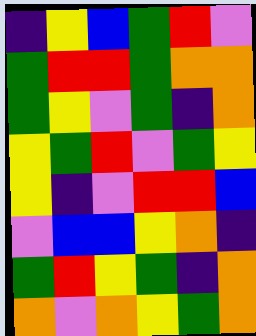[["indigo", "yellow", "blue", "green", "red", "violet"], ["green", "red", "red", "green", "orange", "orange"], ["green", "yellow", "violet", "green", "indigo", "orange"], ["yellow", "green", "red", "violet", "green", "yellow"], ["yellow", "indigo", "violet", "red", "red", "blue"], ["violet", "blue", "blue", "yellow", "orange", "indigo"], ["green", "red", "yellow", "green", "indigo", "orange"], ["orange", "violet", "orange", "yellow", "green", "orange"]]